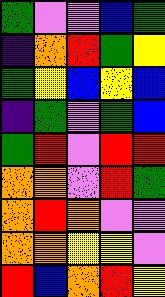[["green", "violet", "violet", "blue", "green"], ["indigo", "orange", "red", "green", "yellow"], ["green", "yellow", "blue", "yellow", "blue"], ["indigo", "green", "violet", "green", "blue"], ["green", "red", "violet", "red", "red"], ["orange", "orange", "violet", "red", "green"], ["orange", "red", "orange", "violet", "violet"], ["orange", "orange", "yellow", "yellow", "violet"], ["red", "blue", "orange", "red", "yellow"]]